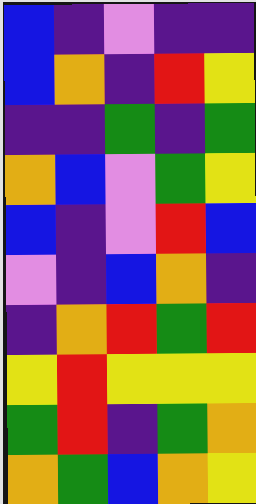[["blue", "indigo", "violet", "indigo", "indigo"], ["blue", "orange", "indigo", "red", "yellow"], ["indigo", "indigo", "green", "indigo", "green"], ["orange", "blue", "violet", "green", "yellow"], ["blue", "indigo", "violet", "red", "blue"], ["violet", "indigo", "blue", "orange", "indigo"], ["indigo", "orange", "red", "green", "red"], ["yellow", "red", "yellow", "yellow", "yellow"], ["green", "red", "indigo", "green", "orange"], ["orange", "green", "blue", "orange", "yellow"]]